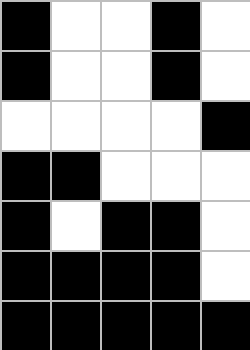[["black", "white", "white", "black", "white"], ["black", "white", "white", "black", "white"], ["white", "white", "white", "white", "black"], ["black", "black", "white", "white", "white"], ["black", "white", "black", "black", "white"], ["black", "black", "black", "black", "white"], ["black", "black", "black", "black", "black"]]